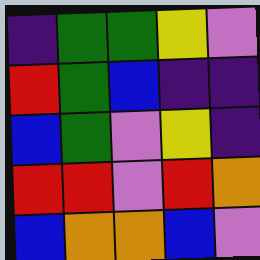[["indigo", "green", "green", "yellow", "violet"], ["red", "green", "blue", "indigo", "indigo"], ["blue", "green", "violet", "yellow", "indigo"], ["red", "red", "violet", "red", "orange"], ["blue", "orange", "orange", "blue", "violet"]]